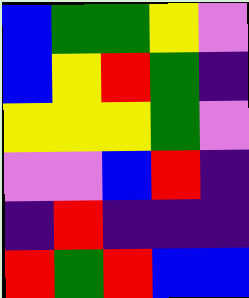[["blue", "green", "green", "yellow", "violet"], ["blue", "yellow", "red", "green", "indigo"], ["yellow", "yellow", "yellow", "green", "violet"], ["violet", "violet", "blue", "red", "indigo"], ["indigo", "red", "indigo", "indigo", "indigo"], ["red", "green", "red", "blue", "blue"]]